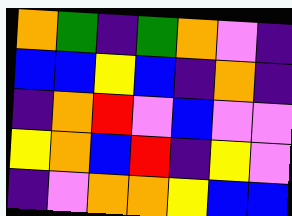[["orange", "green", "indigo", "green", "orange", "violet", "indigo"], ["blue", "blue", "yellow", "blue", "indigo", "orange", "indigo"], ["indigo", "orange", "red", "violet", "blue", "violet", "violet"], ["yellow", "orange", "blue", "red", "indigo", "yellow", "violet"], ["indigo", "violet", "orange", "orange", "yellow", "blue", "blue"]]